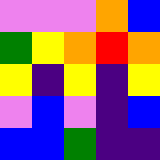[["violet", "violet", "violet", "orange", "blue"], ["green", "yellow", "orange", "red", "orange"], ["yellow", "indigo", "yellow", "indigo", "yellow"], ["violet", "blue", "violet", "indigo", "blue"], ["blue", "blue", "green", "indigo", "indigo"]]